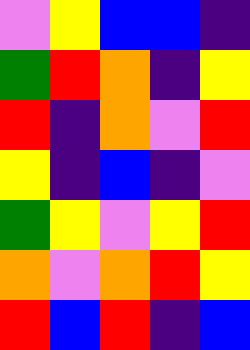[["violet", "yellow", "blue", "blue", "indigo"], ["green", "red", "orange", "indigo", "yellow"], ["red", "indigo", "orange", "violet", "red"], ["yellow", "indigo", "blue", "indigo", "violet"], ["green", "yellow", "violet", "yellow", "red"], ["orange", "violet", "orange", "red", "yellow"], ["red", "blue", "red", "indigo", "blue"]]